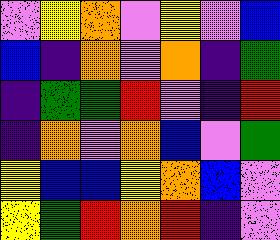[["violet", "yellow", "orange", "violet", "yellow", "violet", "blue"], ["blue", "indigo", "orange", "violet", "orange", "indigo", "green"], ["indigo", "green", "green", "red", "violet", "indigo", "red"], ["indigo", "orange", "violet", "orange", "blue", "violet", "green"], ["yellow", "blue", "blue", "yellow", "orange", "blue", "violet"], ["yellow", "green", "red", "orange", "red", "indigo", "violet"]]